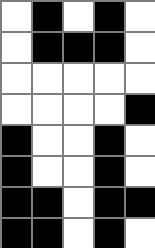[["white", "black", "white", "black", "white"], ["white", "black", "black", "black", "white"], ["white", "white", "white", "white", "white"], ["white", "white", "white", "white", "black"], ["black", "white", "white", "black", "white"], ["black", "white", "white", "black", "white"], ["black", "black", "white", "black", "black"], ["black", "black", "white", "black", "white"]]